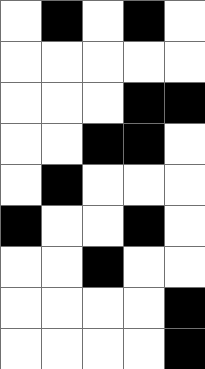[["white", "black", "white", "black", "white"], ["white", "white", "white", "white", "white"], ["white", "white", "white", "black", "black"], ["white", "white", "black", "black", "white"], ["white", "black", "white", "white", "white"], ["black", "white", "white", "black", "white"], ["white", "white", "black", "white", "white"], ["white", "white", "white", "white", "black"], ["white", "white", "white", "white", "black"]]